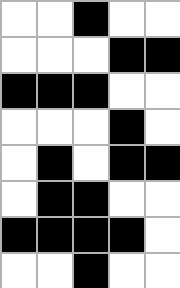[["white", "white", "black", "white", "white"], ["white", "white", "white", "black", "black"], ["black", "black", "black", "white", "white"], ["white", "white", "white", "black", "white"], ["white", "black", "white", "black", "black"], ["white", "black", "black", "white", "white"], ["black", "black", "black", "black", "white"], ["white", "white", "black", "white", "white"]]